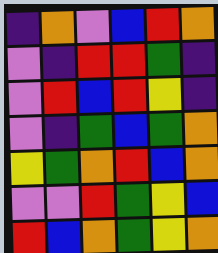[["indigo", "orange", "violet", "blue", "red", "orange"], ["violet", "indigo", "red", "red", "green", "indigo"], ["violet", "red", "blue", "red", "yellow", "indigo"], ["violet", "indigo", "green", "blue", "green", "orange"], ["yellow", "green", "orange", "red", "blue", "orange"], ["violet", "violet", "red", "green", "yellow", "blue"], ["red", "blue", "orange", "green", "yellow", "orange"]]